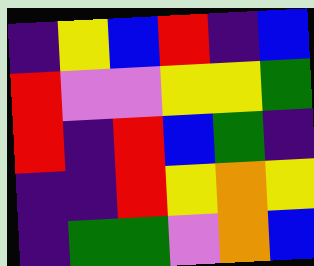[["indigo", "yellow", "blue", "red", "indigo", "blue"], ["red", "violet", "violet", "yellow", "yellow", "green"], ["red", "indigo", "red", "blue", "green", "indigo"], ["indigo", "indigo", "red", "yellow", "orange", "yellow"], ["indigo", "green", "green", "violet", "orange", "blue"]]